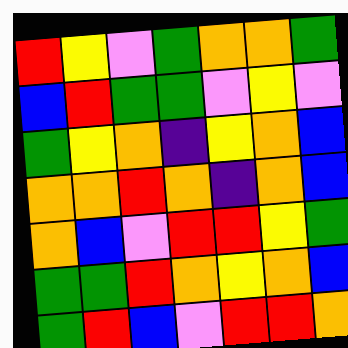[["red", "yellow", "violet", "green", "orange", "orange", "green"], ["blue", "red", "green", "green", "violet", "yellow", "violet"], ["green", "yellow", "orange", "indigo", "yellow", "orange", "blue"], ["orange", "orange", "red", "orange", "indigo", "orange", "blue"], ["orange", "blue", "violet", "red", "red", "yellow", "green"], ["green", "green", "red", "orange", "yellow", "orange", "blue"], ["green", "red", "blue", "violet", "red", "red", "orange"]]